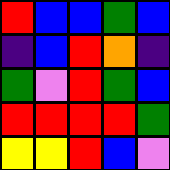[["red", "blue", "blue", "green", "blue"], ["indigo", "blue", "red", "orange", "indigo"], ["green", "violet", "red", "green", "blue"], ["red", "red", "red", "red", "green"], ["yellow", "yellow", "red", "blue", "violet"]]